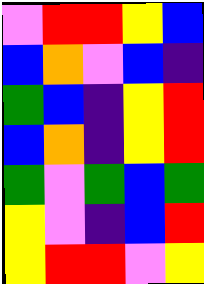[["violet", "red", "red", "yellow", "blue"], ["blue", "orange", "violet", "blue", "indigo"], ["green", "blue", "indigo", "yellow", "red"], ["blue", "orange", "indigo", "yellow", "red"], ["green", "violet", "green", "blue", "green"], ["yellow", "violet", "indigo", "blue", "red"], ["yellow", "red", "red", "violet", "yellow"]]